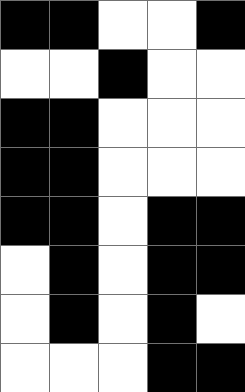[["black", "black", "white", "white", "black"], ["white", "white", "black", "white", "white"], ["black", "black", "white", "white", "white"], ["black", "black", "white", "white", "white"], ["black", "black", "white", "black", "black"], ["white", "black", "white", "black", "black"], ["white", "black", "white", "black", "white"], ["white", "white", "white", "black", "black"]]